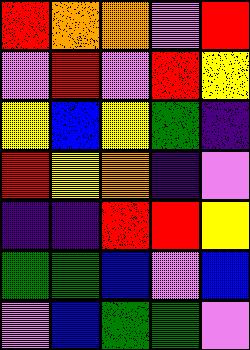[["red", "orange", "orange", "violet", "red"], ["violet", "red", "violet", "red", "yellow"], ["yellow", "blue", "yellow", "green", "indigo"], ["red", "yellow", "orange", "indigo", "violet"], ["indigo", "indigo", "red", "red", "yellow"], ["green", "green", "blue", "violet", "blue"], ["violet", "blue", "green", "green", "violet"]]